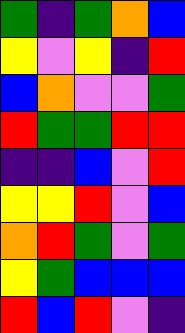[["green", "indigo", "green", "orange", "blue"], ["yellow", "violet", "yellow", "indigo", "red"], ["blue", "orange", "violet", "violet", "green"], ["red", "green", "green", "red", "red"], ["indigo", "indigo", "blue", "violet", "red"], ["yellow", "yellow", "red", "violet", "blue"], ["orange", "red", "green", "violet", "green"], ["yellow", "green", "blue", "blue", "blue"], ["red", "blue", "red", "violet", "indigo"]]